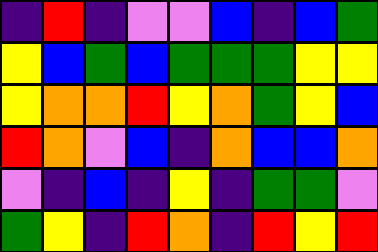[["indigo", "red", "indigo", "violet", "violet", "blue", "indigo", "blue", "green"], ["yellow", "blue", "green", "blue", "green", "green", "green", "yellow", "yellow"], ["yellow", "orange", "orange", "red", "yellow", "orange", "green", "yellow", "blue"], ["red", "orange", "violet", "blue", "indigo", "orange", "blue", "blue", "orange"], ["violet", "indigo", "blue", "indigo", "yellow", "indigo", "green", "green", "violet"], ["green", "yellow", "indigo", "red", "orange", "indigo", "red", "yellow", "red"]]